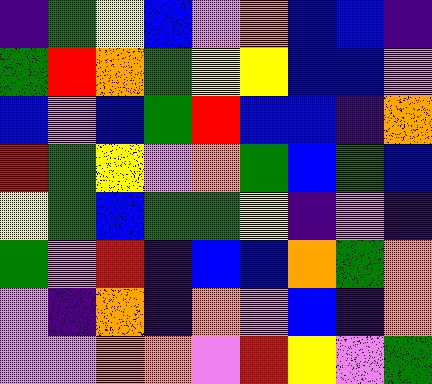[["indigo", "green", "yellow", "blue", "violet", "orange", "blue", "blue", "indigo"], ["green", "red", "orange", "green", "yellow", "yellow", "blue", "blue", "violet"], ["blue", "violet", "blue", "green", "red", "blue", "blue", "indigo", "orange"], ["red", "green", "yellow", "violet", "orange", "green", "blue", "green", "blue"], ["yellow", "green", "blue", "green", "green", "yellow", "indigo", "violet", "indigo"], ["green", "violet", "red", "indigo", "blue", "blue", "orange", "green", "orange"], ["violet", "indigo", "orange", "indigo", "orange", "violet", "blue", "indigo", "orange"], ["violet", "violet", "orange", "orange", "violet", "red", "yellow", "violet", "green"]]